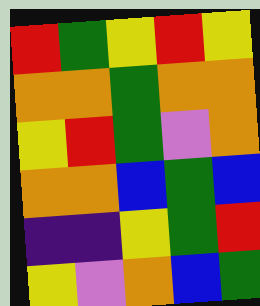[["red", "green", "yellow", "red", "yellow"], ["orange", "orange", "green", "orange", "orange"], ["yellow", "red", "green", "violet", "orange"], ["orange", "orange", "blue", "green", "blue"], ["indigo", "indigo", "yellow", "green", "red"], ["yellow", "violet", "orange", "blue", "green"]]